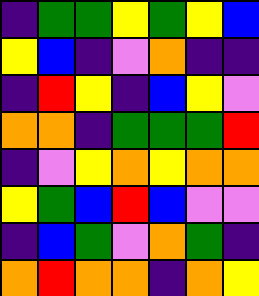[["indigo", "green", "green", "yellow", "green", "yellow", "blue"], ["yellow", "blue", "indigo", "violet", "orange", "indigo", "indigo"], ["indigo", "red", "yellow", "indigo", "blue", "yellow", "violet"], ["orange", "orange", "indigo", "green", "green", "green", "red"], ["indigo", "violet", "yellow", "orange", "yellow", "orange", "orange"], ["yellow", "green", "blue", "red", "blue", "violet", "violet"], ["indigo", "blue", "green", "violet", "orange", "green", "indigo"], ["orange", "red", "orange", "orange", "indigo", "orange", "yellow"]]